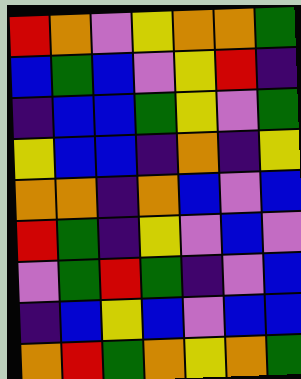[["red", "orange", "violet", "yellow", "orange", "orange", "green"], ["blue", "green", "blue", "violet", "yellow", "red", "indigo"], ["indigo", "blue", "blue", "green", "yellow", "violet", "green"], ["yellow", "blue", "blue", "indigo", "orange", "indigo", "yellow"], ["orange", "orange", "indigo", "orange", "blue", "violet", "blue"], ["red", "green", "indigo", "yellow", "violet", "blue", "violet"], ["violet", "green", "red", "green", "indigo", "violet", "blue"], ["indigo", "blue", "yellow", "blue", "violet", "blue", "blue"], ["orange", "red", "green", "orange", "yellow", "orange", "green"]]